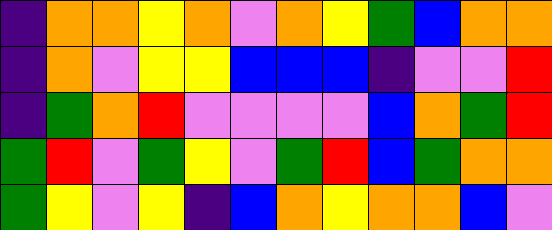[["indigo", "orange", "orange", "yellow", "orange", "violet", "orange", "yellow", "green", "blue", "orange", "orange"], ["indigo", "orange", "violet", "yellow", "yellow", "blue", "blue", "blue", "indigo", "violet", "violet", "red"], ["indigo", "green", "orange", "red", "violet", "violet", "violet", "violet", "blue", "orange", "green", "red"], ["green", "red", "violet", "green", "yellow", "violet", "green", "red", "blue", "green", "orange", "orange"], ["green", "yellow", "violet", "yellow", "indigo", "blue", "orange", "yellow", "orange", "orange", "blue", "violet"]]